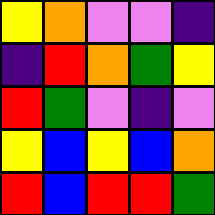[["yellow", "orange", "violet", "violet", "indigo"], ["indigo", "red", "orange", "green", "yellow"], ["red", "green", "violet", "indigo", "violet"], ["yellow", "blue", "yellow", "blue", "orange"], ["red", "blue", "red", "red", "green"]]